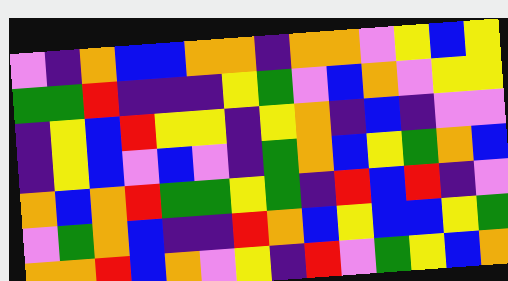[["violet", "indigo", "orange", "blue", "blue", "orange", "orange", "indigo", "orange", "orange", "violet", "yellow", "blue", "yellow"], ["green", "green", "red", "indigo", "indigo", "indigo", "yellow", "green", "violet", "blue", "orange", "violet", "yellow", "yellow"], ["indigo", "yellow", "blue", "red", "yellow", "yellow", "indigo", "yellow", "orange", "indigo", "blue", "indigo", "violet", "violet"], ["indigo", "yellow", "blue", "violet", "blue", "violet", "indigo", "green", "orange", "blue", "yellow", "green", "orange", "blue"], ["orange", "blue", "orange", "red", "green", "green", "yellow", "green", "indigo", "red", "blue", "red", "indigo", "violet"], ["violet", "green", "orange", "blue", "indigo", "indigo", "red", "orange", "blue", "yellow", "blue", "blue", "yellow", "green"], ["orange", "orange", "red", "blue", "orange", "violet", "yellow", "indigo", "red", "violet", "green", "yellow", "blue", "orange"]]